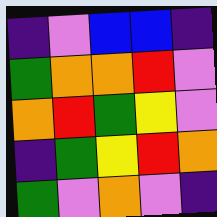[["indigo", "violet", "blue", "blue", "indigo"], ["green", "orange", "orange", "red", "violet"], ["orange", "red", "green", "yellow", "violet"], ["indigo", "green", "yellow", "red", "orange"], ["green", "violet", "orange", "violet", "indigo"]]